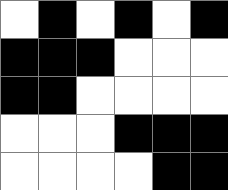[["white", "black", "white", "black", "white", "black"], ["black", "black", "black", "white", "white", "white"], ["black", "black", "white", "white", "white", "white"], ["white", "white", "white", "black", "black", "black"], ["white", "white", "white", "white", "black", "black"]]